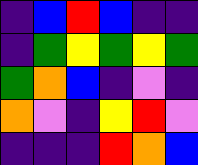[["indigo", "blue", "red", "blue", "indigo", "indigo"], ["indigo", "green", "yellow", "green", "yellow", "green"], ["green", "orange", "blue", "indigo", "violet", "indigo"], ["orange", "violet", "indigo", "yellow", "red", "violet"], ["indigo", "indigo", "indigo", "red", "orange", "blue"]]